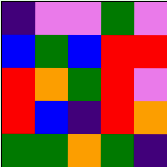[["indigo", "violet", "violet", "green", "violet"], ["blue", "green", "blue", "red", "red"], ["red", "orange", "green", "red", "violet"], ["red", "blue", "indigo", "red", "orange"], ["green", "green", "orange", "green", "indigo"]]